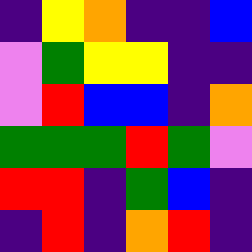[["indigo", "yellow", "orange", "indigo", "indigo", "blue"], ["violet", "green", "yellow", "yellow", "indigo", "indigo"], ["violet", "red", "blue", "blue", "indigo", "orange"], ["green", "green", "green", "red", "green", "violet"], ["red", "red", "indigo", "green", "blue", "indigo"], ["indigo", "red", "indigo", "orange", "red", "indigo"]]